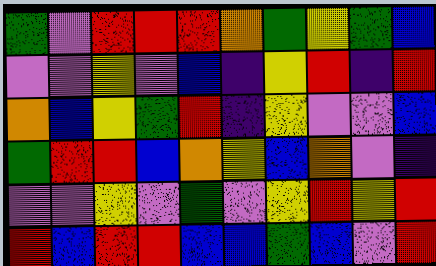[["green", "violet", "red", "red", "red", "orange", "green", "yellow", "green", "blue"], ["violet", "violet", "yellow", "violet", "blue", "indigo", "yellow", "red", "indigo", "red"], ["orange", "blue", "yellow", "green", "red", "indigo", "yellow", "violet", "violet", "blue"], ["green", "red", "red", "blue", "orange", "yellow", "blue", "orange", "violet", "indigo"], ["violet", "violet", "yellow", "violet", "green", "violet", "yellow", "red", "yellow", "red"], ["red", "blue", "red", "red", "blue", "blue", "green", "blue", "violet", "red"]]